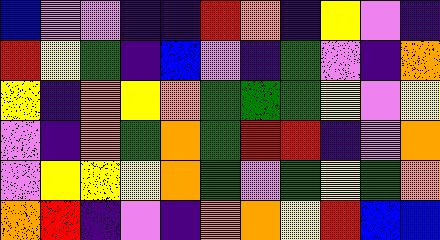[["blue", "violet", "violet", "indigo", "indigo", "red", "orange", "indigo", "yellow", "violet", "indigo"], ["red", "yellow", "green", "indigo", "blue", "violet", "indigo", "green", "violet", "indigo", "orange"], ["yellow", "indigo", "orange", "yellow", "orange", "green", "green", "green", "yellow", "violet", "yellow"], ["violet", "indigo", "orange", "green", "orange", "green", "red", "red", "indigo", "violet", "orange"], ["violet", "yellow", "yellow", "yellow", "orange", "green", "violet", "green", "yellow", "green", "orange"], ["orange", "red", "indigo", "violet", "indigo", "orange", "orange", "yellow", "red", "blue", "blue"]]